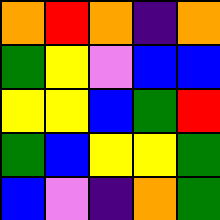[["orange", "red", "orange", "indigo", "orange"], ["green", "yellow", "violet", "blue", "blue"], ["yellow", "yellow", "blue", "green", "red"], ["green", "blue", "yellow", "yellow", "green"], ["blue", "violet", "indigo", "orange", "green"]]